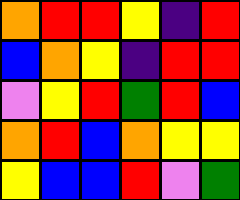[["orange", "red", "red", "yellow", "indigo", "red"], ["blue", "orange", "yellow", "indigo", "red", "red"], ["violet", "yellow", "red", "green", "red", "blue"], ["orange", "red", "blue", "orange", "yellow", "yellow"], ["yellow", "blue", "blue", "red", "violet", "green"]]